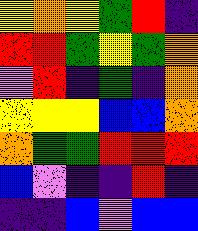[["yellow", "orange", "yellow", "green", "red", "indigo"], ["red", "red", "green", "yellow", "green", "orange"], ["violet", "red", "indigo", "green", "indigo", "orange"], ["yellow", "yellow", "yellow", "blue", "blue", "orange"], ["orange", "green", "green", "red", "red", "red"], ["blue", "violet", "indigo", "indigo", "red", "indigo"], ["indigo", "indigo", "blue", "violet", "blue", "blue"]]